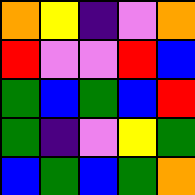[["orange", "yellow", "indigo", "violet", "orange"], ["red", "violet", "violet", "red", "blue"], ["green", "blue", "green", "blue", "red"], ["green", "indigo", "violet", "yellow", "green"], ["blue", "green", "blue", "green", "orange"]]